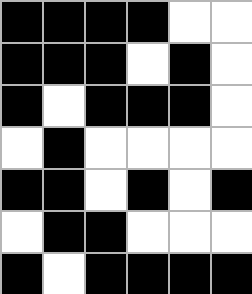[["black", "black", "black", "black", "white", "white"], ["black", "black", "black", "white", "black", "white"], ["black", "white", "black", "black", "black", "white"], ["white", "black", "white", "white", "white", "white"], ["black", "black", "white", "black", "white", "black"], ["white", "black", "black", "white", "white", "white"], ["black", "white", "black", "black", "black", "black"]]